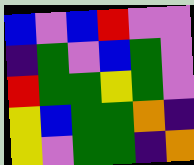[["blue", "violet", "blue", "red", "violet", "violet"], ["indigo", "green", "violet", "blue", "green", "violet"], ["red", "green", "green", "yellow", "green", "violet"], ["yellow", "blue", "green", "green", "orange", "indigo"], ["yellow", "violet", "green", "green", "indigo", "orange"]]